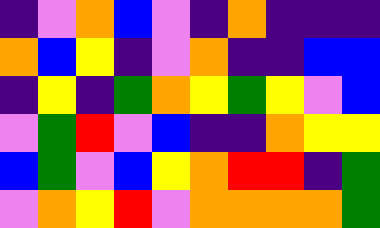[["indigo", "violet", "orange", "blue", "violet", "indigo", "orange", "indigo", "indigo", "indigo"], ["orange", "blue", "yellow", "indigo", "violet", "orange", "indigo", "indigo", "blue", "blue"], ["indigo", "yellow", "indigo", "green", "orange", "yellow", "green", "yellow", "violet", "blue"], ["violet", "green", "red", "violet", "blue", "indigo", "indigo", "orange", "yellow", "yellow"], ["blue", "green", "violet", "blue", "yellow", "orange", "red", "red", "indigo", "green"], ["violet", "orange", "yellow", "red", "violet", "orange", "orange", "orange", "orange", "green"]]